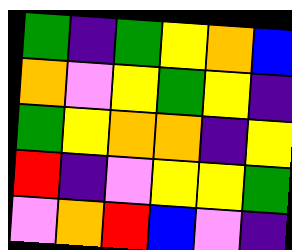[["green", "indigo", "green", "yellow", "orange", "blue"], ["orange", "violet", "yellow", "green", "yellow", "indigo"], ["green", "yellow", "orange", "orange", "indigo", "yellow"], ["red", "indigo", "violet", "yellow", "yellow", "green"], ["violet", "orange", "red", "blue", "violet", "indigo"]]